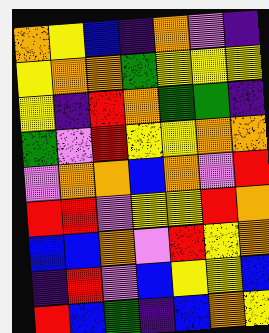[["orange", "yellow", "blue", "indigo", "orange", "violet", "indigo"], ["yellow", "orange", "orange", "green", "yellow", "yellow", "yellow"], ["yellow", "indigo", "red", "orange", "green", "green", "indigo"], ["green", "violet", "red", "yellow", "yellow", "orange", "orange"], ["violet", "orange", "orange", "blue", "orange", "violet", "red"], ["red", "red", "violet", "yellow", "yellow", "red", "orange"], ["blue", "blue", "orange", "violet", "red", "yellow", "orange"], ["indigo", "red", "violet", "blue", "yellow", "yellow", "blue"], ["red", "blue", "green", "indigo", "blue", "orange", "yellow"]]